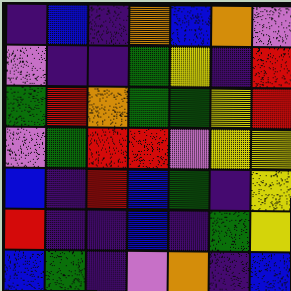[["indigo", "blue", "indigo", "orange", "blue", "orange", "violet"], ["violet", "indigo", "indigo", "green", "yellow", "indigo", "red"], ["green", "red", "orange", "green", "green", "yellow", "red"], ["violet", "green", "red", "red", "violet", "yellow", "yellow"], ["blue", "indigo", "red", "blue", "green", "indigo", "yellow"], ["red", "indigo", "indigo", "blue", "indigo", "green", "yellow"], ["blue", "green", "indigo", "violet", "orange", "indigo", "blue"]]